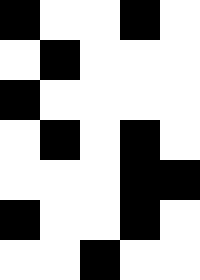[["black", "white", "white", "black", "white"], ["white", "black", "white", "white", "white"], ["black", "white", "white", "white", "white"], ["white", "black", "white", "black", "white"], ["white", "white", "white", "black", "black"], ["black", "white", "white", "black", "white"], ["white", "white", "black", "white", "white"]]